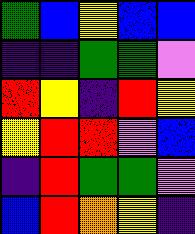[["green", "blue", "yellow", "blue", "blue"], ["indigo", "indigo", "green", "green", "violet"], ["red", "yellow", "indigo", "red", "yellow"], ["yellow", "red", "red", "violet", "blue"], ["indigo", "red", "green", "green", "violet"], ["blue", "red", "orange", "yellow", "indigo"]]